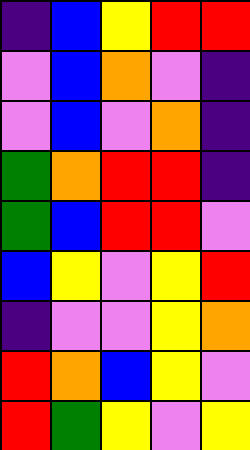[["indigo", "blue", "yellow", "red", "red"], ["violet", "blue", "orange", "violet", "indigo"], ["violet", "blue", "violet", "orange", "indigo"], ["green", "orange", "red", "red", "indigo"], ["green", "blue", "red", "red", "violet"], ["blue", "yellow", "violet", "yellow", "red"], ["indigo", "violet", "violet", "yellow", "orange"], ["red", "orange", "blue", "yellow", "violet"], ["red", "green", "yellow", "violet", "yellow"]]